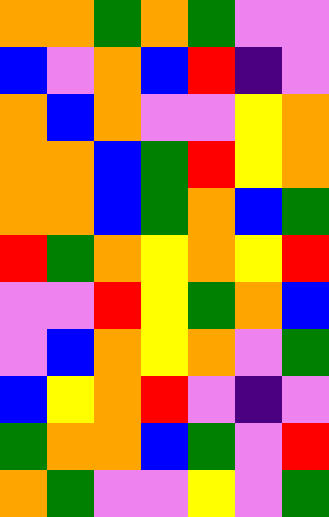[["orange", "orange", "green", "orange", "green", "violet", "violet"], ["blue", "violet", "orange", "blue", "red", "indigo", "violet"], ["orange", "blue", "orange", "violet", "violet", "yellow", "orange"], ["orange", "orange", "blue", "green", "red", "yellow", "orange"], ["orange", "orange", "blue", "green", "orange", "blue", "green"], ["red", "green", "orange", "yellow", "orange", "yellow", "red"], ["violet", "violet", "red", "yellow", "green", "orange", "blue"], ["violet", "blue", "orange", "yellow", "orange", "violet", "green"], ["blue", "yellow", "orange", "red", "violet", "indigo", "violet"], ["green", "orange", "orange", "blue", "green", "violet", "red"], ["orange", "green", "violet", "violet", "yellow", "violet", "green"]]